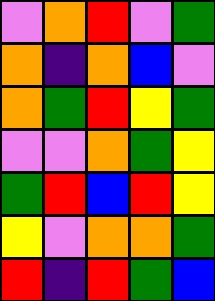[["violet", "orange", "red", "violet", "green"], ["orange", "indigo", "orange", "blue", "violet"], ["orange", "green", "red", "yellow", "green"], ["violet", "violet", "orange", "green", "yellow"], ["green", "red", "blue", "red", "yellow"], ["yellow", "violet", "orange", "orange", "green"], ["red", "indigo", "red", "green", "blue"]]